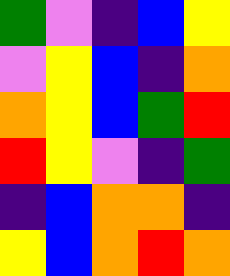[["green", "violet", "indigo", "blue", "yellow"], ["violet", "yellow", "blue", "indigo", "orange"], ["orange", "yellow", "blue", "green", "red"], ["red", "yellow", "violet", "indigo", "green"], ["indigo", "blue", "orange", "orange", "indigo"], ["yellow", "blue", "orange", "red", "orange"]]